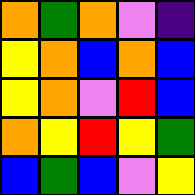[["orange", "green", "orange", "violet", "indigo"], ["yellow", "orange", "blue", "orange", "blue"], ["yellow", "orange", "violet", "red", "blue"], ["orange", "yellow", "red", "yellow", "green"], ["blue", "green", "blue", "violet", "yellow"]]